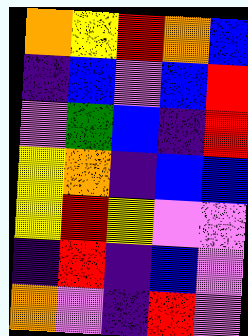[["orange", "yellow", "red", "orange", "blue"], ["indigo", "blue", "violet", "blue", "red"], ["violet", "green", "blue", "indigo", "red"], ["yellow", "orange", "indigo", "blue", "blue"], ["yellow", "red", "yellow", "violet", "violet"], ["indigo", "red", "indigo", "blue", "violet"], ["orange", "violet", "indigo", "red", "violet"]]